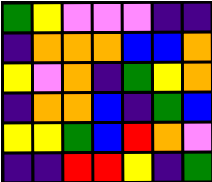[["green", "yellow", "violet", "violet", "violet", "indigo", "indigo"], ["indigo", "orange", "orange", "orange", "blue", "blue", "orange"], ["yellow", "violet", "orange", "indigo", "green", "yellow", "orange"], ["indigo", "orange", "orange", "blue", "indigo", "green", "blue"], ["yellow", "yellow", "green", "blue", "red", "orange", "violet"], ["indigo", "indigo", "red", "red", "yellow", "indigo", "green"]]